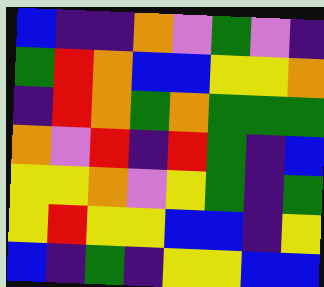[["blue", "indigo", "indigo", "orange", "violet", "green", "violet", "indigo"], ["green", "red", "orange", "blue", "blue", "yellow", "yellow", "orange"], ["indigo", "red", "orange", "green", "orange", "green", "green", "green"], ["orange", "violet", "red", "indigo", "red", "green", "indigo", "blue"], ["yellow", "yellow", "orange", "violet", "yellow", "green", "indigo", "green"], ["yellow", "red", "yellow", "yellow", "blue", "blue", "indigo", "yellow"], ["blue", "indigo", "green", "indigo", "yellow", "yellow", "blue", "blue"]]